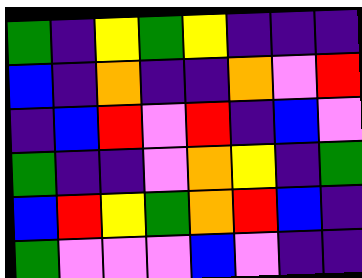[["green", "indigo", "yellow", "green", "yellow", "indigo", "indigo", "indigo"], ["blue", "indigo", "orange", "indigo", "indigo", "orange", "violet", "red"], ["indigo", "blue", "red", "violet", "red", "indigo", "blue", "violet"], ["green", "indigo", "indigo", "violet", "orange", "yellow", "indigo", "green"], ["blue", "red", "yellow", "green", "orange", "red", "blue", "indigo"], ["green", "violet", "violet", "violet", "blue", "violet", "indigo", "indigo"]]